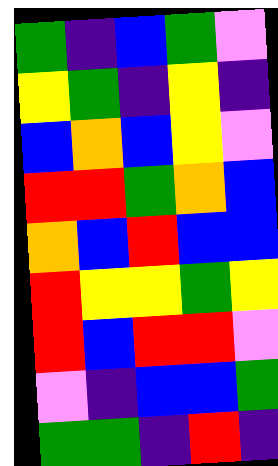[["green", "indigo", "blue", "green", "violet"], ["yellow", "green", "indigo", "yellow", "indigo"], ["blue", "orange", "blue", "yellow", "violet"], ["red", "red", "green", "orange", "blue"], ["orange", "blue", "red", "blue", "blue"], ["red", "yellow", "yellow", "green", "yellow"], ["red", "blue", "red", "red", "violet"], ["violet", "indigo", "blue", "blue", "green"], ["green", "green", "indigo", "red", "indigo"]]